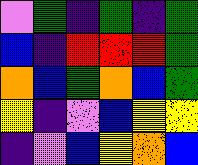[["violet", "green", "indigo", "green", "indigo", "green"], ["blue", "indigo", "red", "red", "red", "green"], ["orange", "blue", "green", "orange", "blue", "green"], ["yellow", "indigo", "violet", "blue", "yellow", "yellow"], ["indigo", "violet", "blue", "yellow", "orange", "blue"]]